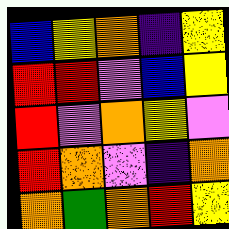[["blue", "yellow", "orange", "indigo", "yellow"], ["red", "red", "violet", "blue", "yellow"], ["red", "violet", "orange", "yellow", "violet"], ["red", "orange", "violet", "indigo", "orange"], ["orange", "green", "orange", "red", "yellow"]]